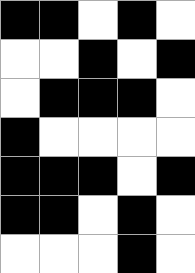[["black", "black", "white", "black", "white"], ["white", "white", "black", "white", "black"], ["white", "black", "black", "black", "white"], ["black", "white", "white", "white", "white"], ["black", "black", "black", "white", "black"], ["black", "black", "white", "black", "white"], ["white", "white", "white", "black", "white"]]